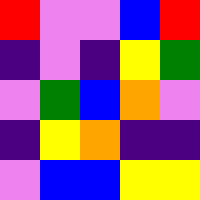[["red", "violet", "violet", "blue", "red"], ["indigo", "violet", "indigo", "yellow", "green"], ["violet", "green", "blue", "orange", "violet"], ["indigo", "yellow", "orange", "indigo", "indigo"], ["violet", "blue", "blue", "yellow", "yellow"]]